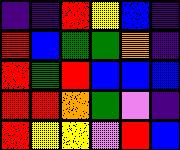[["indigo", "indigo", "red", "yellow", "blue", "indigo"], ["red", "blue", "green", "green", "orange", "indigo"], ["red", "green", "red", "blue", "blue", "blue"], ["red", "red", "orange", "green", "violet", "indigo"], ["red", "yellow", "yellow", "violet", "red", "blue"]]